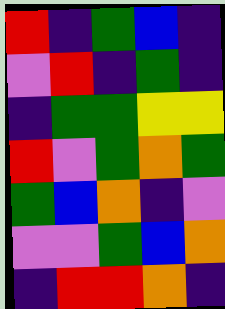[["red", "indigo", "green", "blue", "indigo"], ["violet", "red", "indigo", "green", "indigo"], ["indigo", "green", "green", "yellow", "yellow"], ["red", "violet", "green", "orange", "green"], ["green", "blue", "orange", "indigo", "violet"], ["violet", "violet", "green", "blue", "orange"], ["indigo", "red", "red", "orange", "indigo"]]